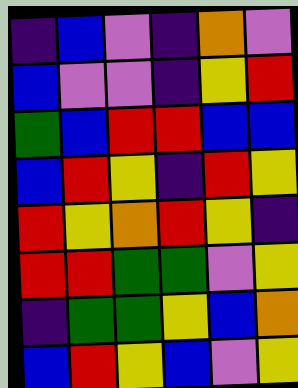[["indigo", "blue", "violet", "indigo", "orange", "violet"], ["blue", "violet", "violet", "indigo", "yellow", "red"], ["green", "blue", "red", "red", "blue", "blue"], ["blue", "red", "yellow", "indigo", "red", "yellow"], ["red", "yellow", "orange", "red", "yellow", "indigo"], ["red", "red", "green", "green", "violet", "yellow"], ["indigo", "green", "green", "yellow", "blue", "orange"], ["blue", "red", "yellow", "blue", "violet", "yellow"]]